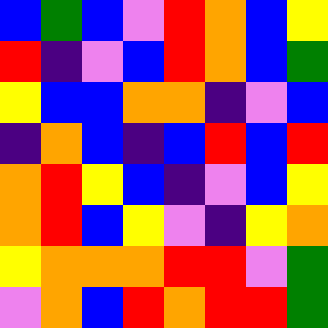[["blue", "green", "blue", "violet", "red", "orange", "blue", "yellow"], ["red", "indigo", "violet", "blue", "red", "orange", "blue", "green"], ["yellow", "blue", "blue", "orange", "orange", "indigo", "violet", "blue"], ["indigo", "orange", "blue", "indigo", "blue", "red", "blue", "red"], ["orange", "red", "yellow", "blue", "indigo", "violet", "blue", "yellow"], ["orange", "red", "blue", "yellow", "violet", "indigo", "yellow", "orange"], ["yellow", "orange", "orange", "orange", "red", "red", "violet", "green"], ["violet", "orange", "blue", "red", "orange", "red", "red", "green"]]